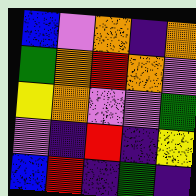[["blue", "violet", "orange", "indigo", "orange"], ["green", "orange", "red", "orange", "violet"], ["yellow", "orange", "violet", "violet", "green"], ["violet", "indigo", "red", "indigo", "yellow"], ["blue", "red", "indigo", "green", "indigo"]]